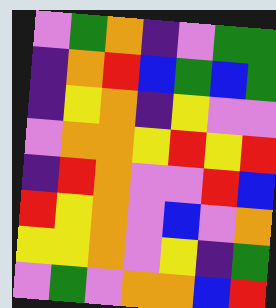[["violet", "green", "orange", "indigo", "violet", "green", "green"], ["indigo", "orange", "red", "blue", "green", "blue", "green"], ["indigo", "yellow", "orange", "indigo", "yellow", "violet", "violet"], ["violet", "orange", "orange", "yellow", "red", "yellow", "red"], ["indigo", "red", "orange", "violet", "violet", "red", "blue"], ["red", "yellow", "orange", "violet", "blue", "violet", "orange"], ["yellow", "yellow", "orange", "violet", "yellow", "indigo", "green"], ["violet", "green", "violet", "orange", "orange", "blue", "red"]]